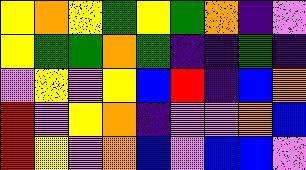[["yellow", "orange", "yellow", "green", "yellow", "green", "orange", "indigo", "violet"], ["yellow", "green", "green", "orange", "green", "indigo", "indigo", "green", "indigo"], ["violet", "yellow", "violet", "yellow", "blue", "red", "indigo", "blue", "orange"], ["red", "violet", "yellow", "orange", "indigo", "violet", "violet", "orange", "blue"], ["red", "yellow", "violet", "orange", "blue", "violet", "blue", "blue", "violet"]]